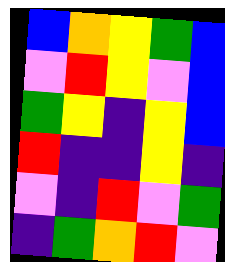[["blue", "orange", "yellow", "green", "blue"], ["violet", "red", "yellow", "violet", "blue"], ["green", "yellow", "indigo", "yellow", "blue"], ["red", "indigo", "indigo", "yellow", "indigo"], ["violet", "indigo", "red", "violet", "green"], ["indigo", "green", "orange", "red", "violet"]]